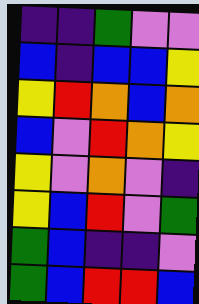[["indigo", "indigo", "green", "violet", "violet"], ["blue", "indigo", "blue", "blue", "yellow"], ["yellow", "red", "orange", "blue", "orange"], ["blue", "violet", "red", "orange", "yellow"], ["yellow", "violet", "orange", "violet", "indigo"], ["yellow", "blue", "red", "violet", "green"], ["green", "blue", "indigo", "indigo", "violet"], ["green", "blue", "red", "red", "blue"]]